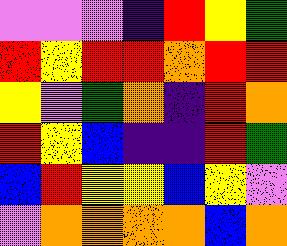[["violet", "violet", "violet", "indigo", "red", "yellow", "green"], ["red", "yellow", "red", "red", "orange", "red", "red"], ["yellow", "violet", "green", "orange", "indigo", "red", "orange"], ["red", "yellow", "blue", "indigo", "indigo", "red", "green"], ["blue", "red", "yellow", "yellow", "blue", "yellow", "violet"], ["violet", "orange", "orange", "orange", "orange", "blue", "orange"]]